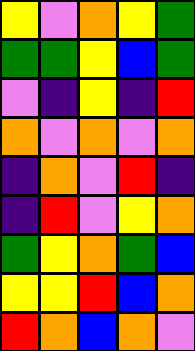[["yellow", "violet", "orange", "yellow", "green"], ["green", "green", "yellow", "blue", "green"], ["violet", "indigo", "yellow", "indigo", "red"], ["orange", "violet", "orange", "violet", "orange"], ["indigo", "orange", "violet", "red", "indigo"], ["indigo", "red", "violet", "yellow", "orange"], ["green", "yellow", "orange", "green", "blue"], ["yellow", "yellow", "red", "blue", "orange"], ["red", "orange", "blue", "orange", "violet"]]